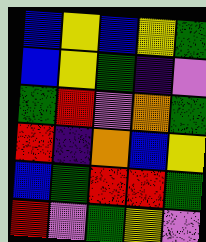[["blue", "yellow", "blue", "yellow", "green"], ["blue", "yellow", "green", "indigo", "violet"], ["green", "red", "violet", "orange", "green"], ["red", "indigo", "orange", "blue", "yellow"], ["blue", "green", "red", "red", "green"], ["red", "violet", "green", "yellow", "violet"]]